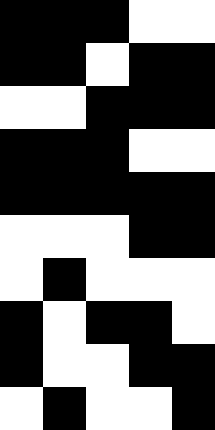[["black", "black", "black", "white", "white"], ["black", "black", "white", "black", "black"], ["white", "white", "black", "black", "black"], ["black", "black", "black", "white", "white"], ["black", "black", "black", "black", "black"], ["white", "white", "white", "black", "black"], ["white", "black", "white", "white", "white"], ["black", "white", "black", "black", "white"], ["black", "white", "white", "black", "black"], ["white", "black", "white", "white", "black"]]